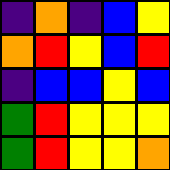[["indigo", "orange", "indigo", "blue", "yellow"], ["orange", "red", "yellow", "blue", "red"], ["indigo", "blue", "blue", "yellow", "blue"], ["green", "red", "yellow", "yellow", "yellow"], ["green", "red", "yellow", "yellow", "orange"]]